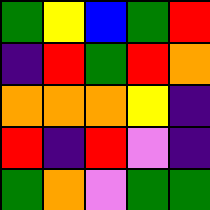[["green", "yellow", "blue", "green", "red"], ["indigo", "red", "green", "red", "orange"], ["orange", "orange", "orange", "yellow", "indigo"], ["red", "indigo", "red", "violet", "indigo"], ["green", "orange", "violet", "green", "green"]]